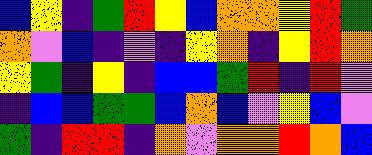[["blue", "yellow", "indigo", "green", "red", "yellow", "blue", "orange", "orange", "yellow", "red", "green"], ["orange", "violet", "blue", "indigo", "violet", "indigo", "yellow", "orange", "indigo", "yellow", "red", "orange"], ["yellow", "green", "indigo", "yellow", "indigo", "blue", "blue", "green", "red", "indigo", "red", "violet"], ["indigo", "blue", "blue", "green", "green", "blue", "orange", "blue", "violet", "yellow", "blue", "violet"], ["green", "indigo", "red", "red", "indigo", "orange", "violet", "orange", "orange", "red", "orange", "blue"]]